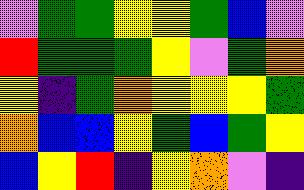[["violet", "green", "green", "yellow", "yellow", "green", "blue", "violet"], ["red", "green", "green", "green", "yellow", "violet", "green", "orange"], ["yellow", "indigo", "green", "orange", "yellow", "yellow", "yellow", "green"], ["orange", "blue", "blue", "yellow", "green", "blue", "green", "yellow"], ["blue", "yellow", "red", "indigo", "yellow", "orange", "violet", "indigo"]]